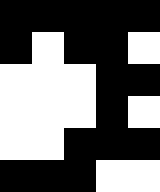[["black", "black", "black", "black", "black"], ["black", "white", "black", "black", "white"], ["white", "white", "white", "black", "black"], ["white", "white", "white", "black", "white"], ["white", "white", "black", "black", "black"], ["black", "black", "black", "white", "white"]]